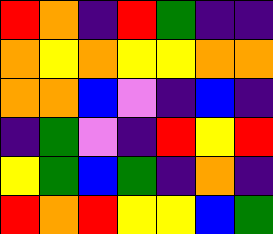[["red", "orange", "indigo", "red", "green", "indigo", "indigo"], ["orange", "yellow", "orange", "yellow", "yellow", "orange", "orange"], ["orange", "orange", "blue", "violet", "indigo", "blue", "indigo"], ["indigo", "green", "violet", "indigo", "red", "yellow", "red"], ["yellow", "green", "blue", "green", "indigo", "orange", "indigo"], ["red", "orange", "red", "yellow", "yellow", "blue", "green"]]